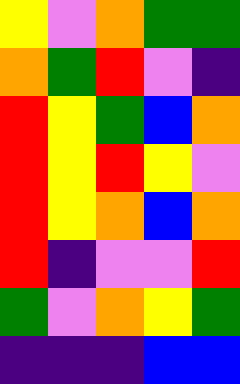[["yellow", "violet", "orange", "green", "green"], ["orange", "green", "red", "violet", "indigo"], ["red", "yellow", "green", "blue", "orange"], ["red", "yellow", "red", "yellow", "violet"], ["red", "yellow", "orange", "blue", "orange"], ["red", "indigo", "violet", "violet", "red"], ["green", "violet", "orange", "yellow", "green"], ["indigo", "indigo", "indigo", "blue", "blue"]]